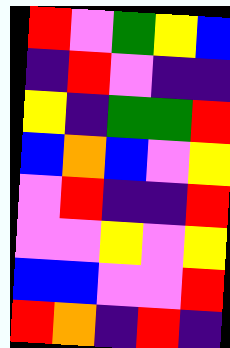[["red", "violet", "green", "yellow", "blue"], ["indigo", "red", "violet", "indigo", "indigo"], ["yellow", "indigo", "green", "green", "red"], ["blue", "orange", "blue", "violet", "yellow"], ["violet", "red", "indigo", "indigo", "red"], ["violet", "violet", "yellow", "violet", "yellow"], ["blue", "blue", "violet", "violet", "red"], ["red", "orange", "indigo", "red", "indigo"]]